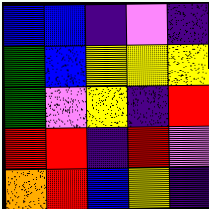[["blue", "blue", "indigo", "violet", "indigo"], ["green", "blue", "yellow", "yellow", "yellow"], ["green", "violet", "yellow", "indigo", "red"], ["red", "red", "indigo", "red", "violet"], ["orange", "red", "blue", "yellow", "indigo"]]